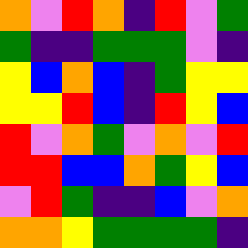[["orange", "violet", "red", "orange", "indigo", "red", "violet", "green"], ["green", "indigo", "indigo", "green", "green", "green", "violet", "indigo"], ["yellow", "blue", "orange", "blue", "indigo", "green", "yellow", "yellow"], ["yellow", "yellow", "red", "blue", "indigo", "red", "yellow", "blue"], ["red", "violet", "orange", "green", "violet", "orange", "violet", "red"], ["red", "red", "blue", "blue", "orange", "green", "yellow", "blue"], ["violet", "red", "green", "indigo", "indigo", "blue", "violet", "orange"], ["orange", "orange", "yellow", "green", "green", "green", "green", "indigo"]]